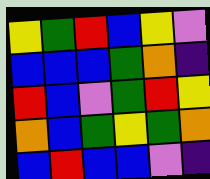[["yellow", "green", "red", "blue", "yellow", "violet"], ["blue", "blue", "blue", "green", "orange", "indigo"], ["red", "blue", "violet", "green", "red", "yellow"], ["orange", "blue", "green", "yellow", "green", "orange"], ["blue", "red", "blue", "blue", "violet", "indigo"]]